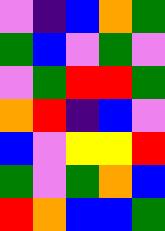[["violet", "indigo", "blue", "orange", "green"], ["green", "blue", "violet", "green", "violet"], ["violet", "green", "red", "red", "green"], ["orange", "red", "indigo", "blue", "violet"], ["blue", "violet", "yellow", "yellow", "red"], ["green", "violet", "green", "orange", "blue"], ["red", "orange", "blue", "blue", "green"]]